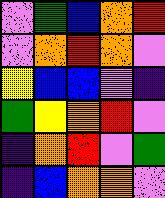[["violet", "green", "blue", "orange", "red"], ["violet", "orange", "red", "orange", "violet"], ["yellow", "blue", "blue", "violet", "indigo"], ["green", "yellow", "orange", "red", "violet"], ["indigo", "orange", "red", "violet", "green"], ["indigo", "blue", "orange", "orange", "violet"]]